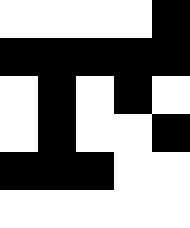[["white", "white", "white", "white", "black"], ["black", "black", "black", "black", "black"], ["white", "black", "white", "black", "white"], ["white", "black", "white", "white", "black"], ["black", "black", "black", "white", "white"], ["white", "white", "white", "white", "white"]]